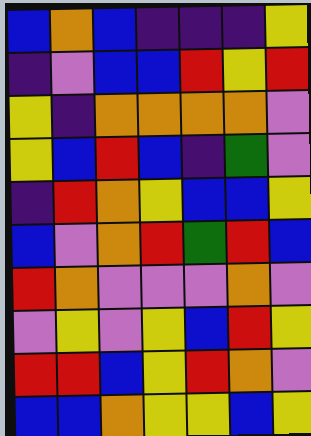[["blue", "orange", "blue", "indigo", "indigo", "indigo", "yellow"], ["indigo", "violet", "blue", "blue", "red", "yellow", "red"], ["yellow", "indigo", "orange", "orange", "orange", "orange", "violet"], ["yellow", "blue", "red", "blue", "indigo", "green", "violet"], ["indigo", "red", "orange", "yellow", "blue", "blue", "yellow"], ["blue", "violet", "orange", "red", "green", "red", "blue"], ["red", "orange", "violet", "violet", "violet", "orange", "violet"], ["violet", "yellow", "violet", "yellow", "blue", "red", "yellow"], ["red", "red", "blue", "yellow", "red", "orange", "violet"], ["blue", "blue", "orange", "yellow", "yellow", "blue", "yellow"]]